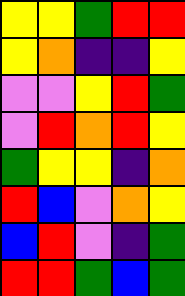[["yellow", "yellow", "green", "red", "red"], ["yellow", "orange", "indigo", "indigo", "yellow"], ["violet", "violet", "yellow", "red", "green"], ["violet", "red", "orange", "red", "yellow"], ["green", "yellow", "yellow", "indigo", "orange"], ["red", "blue", "violet", "orange", "yellow"], ["blue", "red", "violet", "indigo", "green"], ["red", "red", "green", "blue", "green"]]